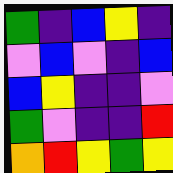[["green", "indigo", "blue", "yellow", "indigo"], ["violet", "blue", "violet", "indigo", "blue"], ["blue", "yellow", "indigo", "indigo", "violet"], ["green", "violet", "indigo", "indigo", "red"], ["orange", "red", "yellow", "green", "yellow"]]